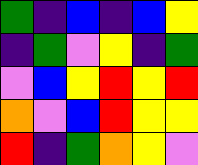[["green", "indigo", "blue", "indigo", "blue", "yellow"], ["indigo", "green", "violet", "yellow", "indigo", "green"], ["violet", "blue", "yellow", "red", "yellow", "red"], ["orange", "violet", "blue", "red", "yellow", "yellow"], ["red", "indigo", "green", "orange", "yellow", "violet"]]